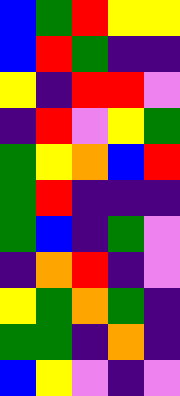[["blue", "green", "red", "yellow", "yellow"], ["blue", "red", "green", "indigo", "indigo"], ["yellow", "indigo", "red", "red", "violet"], ["indigo", "red", "violet", "yellow", "green"], ["green", "yellow", "orange", "blue", "red"], ["green", "red", "indigo", "indigo", "indigo"], ["green", "blue", "indigo", "green", "violet"], ["indigo", "orange", "red", "indigo", "violet"], ["yellow", "green", "orange", "green", "indigo"], ["green", "green", "indigo", "orange", "indigo"], ["blue", "yellow", "violet", "indigo", "violet"]]